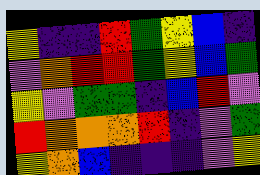[["yellow", "indigo", "indigo", "red", "green", "yellow", "blue", "indigo"], ["violet", "orange", "red", "red", "green", "yellow", "blue", "green"], ["yellow", "violet", "green", "green", "indigo", "blue", "red", "violet"], ["red", "orange", "orange", "orange", "red", "indigo", "violet", "green"], ["yellow", "orange", "blue", "indigo", "indigo", "indigo", "violet", "yellow"]]